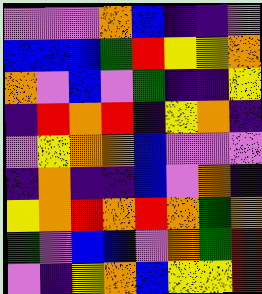[["violet", "violet", "violet", "orange", "blue", "indigo", "indigo", "violet"], ["blue", "blue", "blue", "green", "red", "yellow", "yellow", "orange"], ["orange", "violet", "blue", "violet", "green", "indigo", "indigo", "yellow"], ["indigo", "red", "orange", "red", "indigo", "yellow", "orange", "indigo"], ["violet", "yellow", "orange", "orange", "blue", "violet", "violet", "violet"], ["indigo", "orange", "indigo", "indigo", "blue", "violet", "orange", "indigo"], ["yellow", "orange", "red", "orange", "red", "orange", "green", "orange"], ["green", "violet", "blue", "blue", "violet", "orange", "green", "red"], ["violet", "indigo", "yellow", "orange", "blue", "yellow", "yellow", "red"]]